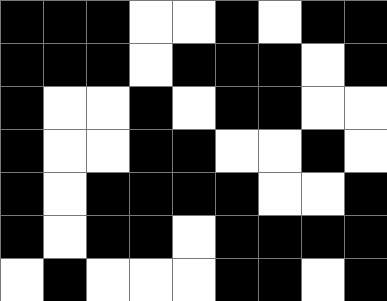[["black", "black", "black", "white", "white", "black", "white", "black", "black"], ["black", "black", "black", "white", "black", "black", "black", "white", "black"], ["black", "white", "white", "black", "white", "black", "black", "white", "white"], ["black", "white", "white", "black", "black", "white", "white", "black", "white"], ["black", "white", "black", "black", "black", "black", "white", "white", "black"], ["black", "white", "black", "black", "white", "black", "black", "black", "black"], ["white", "black", "white", "white", "white", "black", "black", "white", "black"]]